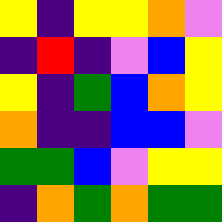[["yellow", "indigo", "yellow", "yellow", "orange", "violet"], ["indigo", "red", "indigo", "violet", "blue", "yellow"], ["yellow", "indigo", "green", "blue", "orange", "yellow"], ["orange", "indigo", "indigo", "blue", "blue", "violet"], ["green", "green", "blue", "violet", "yellow", "yellow"], ["indigo", "orange", "green", "orange", "green", "green"]]